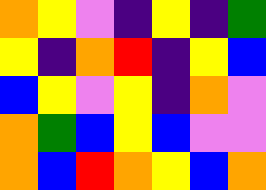[["orange", "yellow", "violet", "indigo", "yellow", "indigo", "green"], ["yellow", "indigo", "orange", "red", "indigo", "yellow", "blue"], ["blue", "yellow", "violet", "yellow", "indigo", "orange", "violet"], ["orange", "green", "blue", "yellow", "blue", "violet", "violet"], ["orange", "blue", "red", "orange", "yellow", "blue", "orange"]]